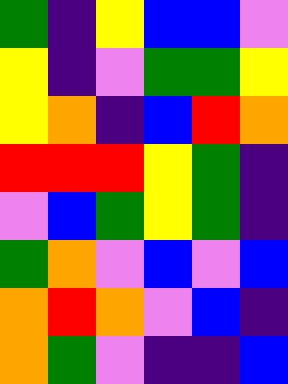[["green", "indigo", "yellow", "blue", "blue", "violet"], ["yellow", "indigo", "violet", "green", "green", "yellow"], ["yellow", "orange", "indigo", "blue", "red", "orange"], ["red", "red", "red", "yellow", "green", "indigo"], ["violet", "blue", "green", "yellow", "green", "indigo"], ["green", "orange", "violet", "blue", "violet", "blue"], ["orange", "red", "orange", "violet", "blue", "indigo"], ["orange", "green", "violet", "indigo", "indigo", "blue"]]